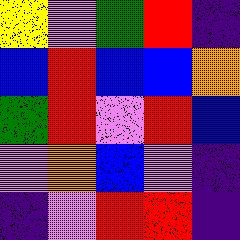[["yellow", "violet", "green", "red", "indigo"], ["blue", "red", "blue", "blue", "orange"], ["green", "red", "violet", "red", "blue"], ["violet", "orange", "blue", "violet", "indigo"], ["indigo", "violet", "red", "red", "indigo"]]